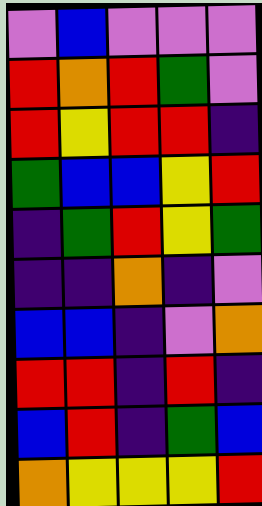[["violet", "blue", "violet", "violet", "violet"], ["red", "orange", "red", "green", "violet"], ["red", "yellow", "red", "red", "indigo"], ["green", "blue", "blue", "yellow", "red"], ["indigo", "green", "red", "yellow", "green"], ["indigo", "indigo", "orange", "indigo", "violet"], ["blue", "blue", "indigo", "violet", "orange"], ["red", "red", "indigo", "red", "indigo"], ["blue", "red", "indigo", "green", "blue"], ["orange", "yellow", "yellow", "yellow", "red"]]